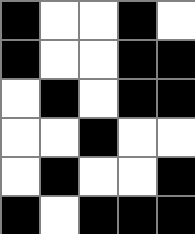[["black", "white", "white", "black", "white"], ["black", "white", "white", "black", "black"], ["white", "black", "white", "black", "black"], ["white", "white", "black", "white", "white"], ["white", "black", "white", "white", "black"], ["black", "white", "black", "black", "black"]]